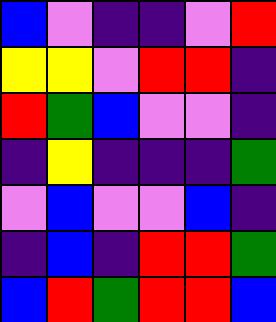[["blue", "violet", "indigo", "indigo", "violet", "red"], ["yellow", "yellow", "violet", "red", "red", "indigo"], ["red", "green", "blue", "violet", "violet", "indigo"], ["indigo", "yellow", "indigo", "indigo", "indigo", "green"], ["violet", "blue", "violet", "violet", "blue", "indigo"], ["indigo", "blue", "indigo", "red", "red", "green"], ["blue", "red", "green", "red", "red", "blue"]]